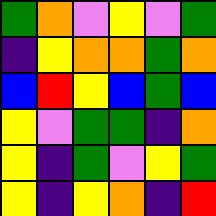[["green", "orange", "violet", "yellow", "violet", "green"], ["indigo", "yellow", "orange", "orange", "green", "orange"], ["blue", "red", "yellow", "blue", "green", "blue"], ["yellow", "violet", "green", "green", "indigo", "orange"], ["yellow", "indigo", "green", "violet", "yellow", "green"], ["yellow", "indigo", "yellow", "orange", "indigo", "red"]]